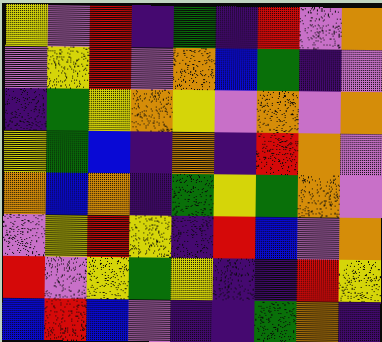[["yellow", "violet", "red", "indigo", "green", "indigo", "red", "violet", "orange"], ["violet", "yellow", "red", "violet", "orange", "blue", "green", "indigo", "violet"], ["indigo", "green", "yellow", "orange", "yellow", "violet", "orange", "violet", "orange"], ["yellow", "green", "blue", "indigo", "orange", "indigo", "red", "orange", "violet"], ["orange", "blue", "orange", "indigo", "green", "yellow", "green", "orange", "violet"], ["violet", "yellow", "red", "yellow", "indigo", "red", "blue", "violet", "orange"], ["red", "violet", "yellow", "green", "yellow", "indigo", "indigo", "red", "yellow"], ["blue", "red", "blue", "violet", "indigo", "indigo", "green", "orange", "indigo"]]